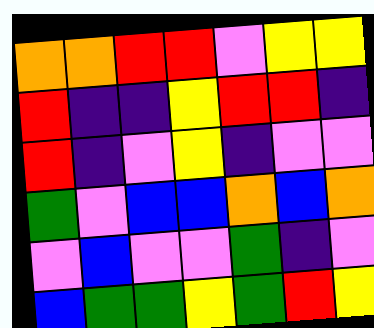[["orange", "orange", "red", "red", "violet", "yellow", "yellow"], ["red", "indigo", "indigo", "yellow", "red", "red", "indigo"], ["red", "indigo", "violet", "yellow", "indigo", "violet", "violet"], ["green", "violet", "blue", "blue", "orange", "blue", "orange"], ["violet", "blue", "violet", "violet", "green", "indigo", "violet"], ["blue", "green", "green", "yellow", "green", "red", "yellow"]]